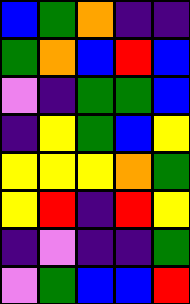[["blue", "green", "orange", "indigo", "indigo"], ["green", "orange", "blue", "red", "blue"], ["violet", "indigo", "green", "green", "blue"], ["indigo", "yellow", "green", "blue", "yellow"], ["yellow", "yellow", "yellow", "orange", "green"], ["yellow", "red", "indigo", "red", "yellow"], ["indigo", "violet", "indigo", "indigo", "green"], ["violet", "green", "blue", "blue", "red"]]